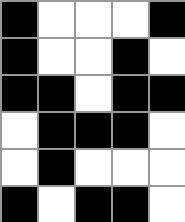[["black", "white", "white", "white", "black"], ["black", "white", "white", "black", "white"], ["black", "black", "white", "black", "black"], ["white", "black", "black", "black", "white"], ["white", "black", "white", "white", "white"], ["black", "white", "black", "black", "white"]]